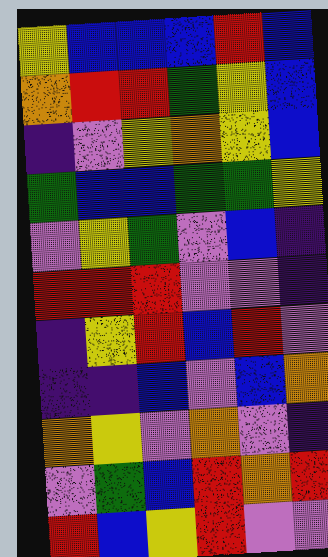[["yellow", "blue", "blue", "blue", "red", "blue"], ["orange", "red", "red", "green", "yellow", "blue"], ["indigo", "violet", "yellow", "orange", "yellow", "blue"], ["green", "blue", "blue", "green", "green", "yellow"], ["violet", "yellow", "green", "violet", "blue", "indigo"], ["red", "red", "red", "violet", "violet", "indigo"], ["indigo", "yellow", "red", "blue", "red", "violet"], ["indigo", "indigo", "blue", "violet", "blue", "orange"], ["orange", "yellow", "violet", "orange", "violet", "indigo"], ["violet", "green", "blue", "red", "orange", "red"], ["red", "blue", "yellow", "red", "violet", "violet"]]